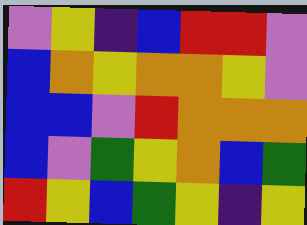[["violet", "yellow", "indigo", "blue", "red", "red", "violet"], ["blue", "orange", "yellow", "orange", "orange", "yellow", "violet"], ["blue", "blue", "violet", "red", "orange", "orange", "orange"], ["blue", "violet", "green", "yellow", "orange", "blue", "green"], ["red", "yellow", "blue", "green", "yellow", "indigo", "yellow"]]